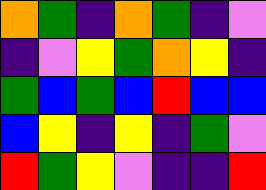[["orange", "green", "indigo", "orange", "green", "indigo", "violet"], ["indigo", "violet", "yellow", "green", "orange", "yellow", "indigo"], ["green", "blue", "green", "blue", "red", "blue", "blue"], ["blue", "yellow", "indigo", "yellow", "indigo", "green", "violet"], ["red", "green", "yellow", "violet", "indigo", "indigo", "red"]]